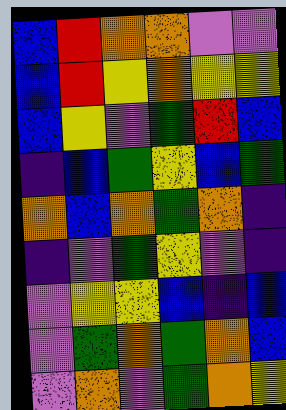[["blue", "red", "orange", "orange", "violet", "violet"], ["blue", "red", "yellow", "orange", "yellow", "yellow"], ["blue", "yellow", "violet", "green", "red", "blue"], ["indigo", "blue", "green", "yellow", "blue", "green"], ["orange", "blue", "orange", "green", "orange", "indigo"], ["indigo", "violet", "green", "yellow", "violet", "indigo"], ["violet", "yellow", "yellow", "blue", "indigo", "blue"], ["violet", "green", "orange", "green", "orange", "blue"], ["violet", "orange", "violet", "green", "orange", "yellow"]]